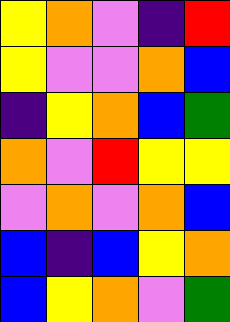[["yellow", "orange", "violet", "indigo", "red"], ["yellow", "violet", "violet", "orange", "blue"], ["indigo", "yellow", "orange", "blue", "green"], ["orange", "violet", "red", "yellow", "yellow"], ["violet", "orange", "violet", "orange", "blue"], ["blue", "indigo", "blue", "yellow", "orange"], ["blue", "yellow", "orange", "violet", "green"]]